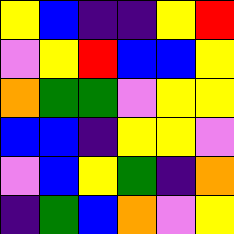[["yellow", "blue", "indigo", "indigo", "yellow", "red"], ["violet", "yellow", "red", "blue", "blue", "yellow"], ["orange", "green", "green", "violet", "yellow", "yellow"], ["blue", "blue", "indigo", "yellow", "yellow", "violet"], ["violet", "blue", "yellow", "green", "indigo", "orange"], ["indigo", "green", "blue", "orange", "violet", "yellow"]]